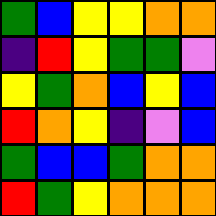[["green", "blue", "yellow", "yellow", "orange", "orange"], ["indigo", "red", "yellow", "green", "green", "violet"], ["yellow", "green", "orange", "blue", "yellow", "blue"], ["red", "orange", "yellow", "indigo", "violet", "blue"], ["green", "blue", "blue", "green", "orange", "orange"], ["red", "green", "yellow", "orange", "orange", "orange"]]